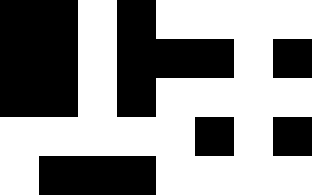[["black", "black", "white", "black", "white", "white", "white", "white"], ["black", "black", "white", "black", "black", "black", "white", "black"], ["black", "black", "white", "black", "white", "white", "white", "white"], ["white", "white", "white", "white", "white", "black", "white", "black"], ["white", "black", "black", "black", "white", "white", "white", "white"]]